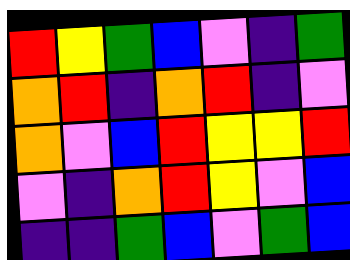[["red", "yellow", "green", "blue", "violet", "indigo", "green"], ["orange", "red", "indigo", "orange", "red", "indigo", "violet"], ["orange", "violet", "blue", "red", "yellow", "yellow", "red"], ["violet", "indigo", "orange", "red", "yellow", "violet", "blue"], ["indigo", "indigo", "green", "blue", "violet", "green", "blue"]]